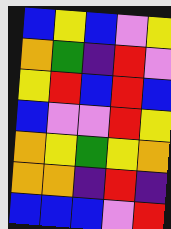[["blue", "yellow", "blue", "violet", "yellow"], ["orange", "green", "indigo", "red", "violet"], ["yellow", "red", "blue", "red", "blue"], ["blue", "violet", "violet", "red", "yellow"], ["orange", "yellow", "green", "yellow", "orange"], ["orange", "orange", "indigo", "red", "indigo"], ["blue", "blue", "blue", "violet", "red"]]